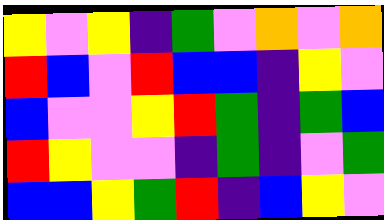[["yellow", "violet", "yellow", "indigo", "green", "violet", "orange", "violet", "orange"], ["red", "blue", "violet", "red", "blue", "blue", "indigo", "yellow", "violet"], ["blue", "violet", "violet", "yellow", "red", "green", "indigo", "green", "blue"], ["red", "yellow", "violet", "violet", "indigo", "green", "indigo", "violet", "green"], ["blue", "blue", "yellow", "green", "red", "indigo", "blue", "yellow", "violet"]]